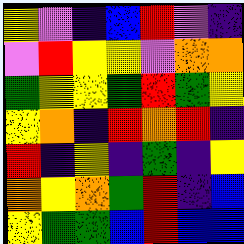[["yellow", "violet", "indigo", "blue", "red", "violet", "indigo"], ["violet", "red", "yellow", "yellow", "violet", "orange", "orange"], ["green", "yellow", "yellow", "green", "red", "green", "yellow"], ["yellow", "orange", "indigo", "red", "orange", "red", "indigo"], ["red", "indigo", "yellow", "indigo", "green", "indigo", "yellow"], ["orange", "yellow", "orange", "green", "red", "indigo", "blue"], ["yellow", "green", "green", "blue", "red", "blue", "blue"]]